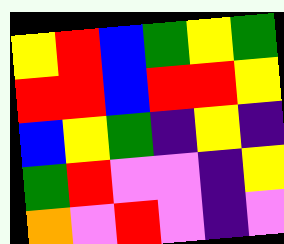[["yellow", "red", "blue", "green", "yellow", "green"], ["red", "red", "blue", "red", "red", "yellow"], ["blue", "yellow", "green", "indigo", "yellow", "indigo"], ["green", "red", "violet", "violet", "indigo", "yellow"], ["orange", "violet", "red", "violet", "indigo", "violet"]]